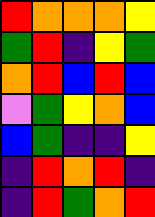[["red", "orange", "orange", "orange", "yellow"], ["green", "red", "indigo", "yellow", "green"], ["orange", "red", "blue", "red", "blue"], ["violet", "green", "yellow", "orange", "blue"], ["blue", "green", "indigo", "indigo", "yellow"], ["indigo", "red", "orange", "red", "indigo"], ["indigo", "red", "green", "orange", "red"]]